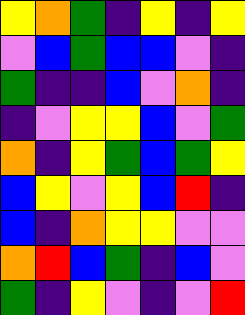[["yellow", "orange", "green", "indigo", "yellow", "indigo", "yellow"], ["violet", "blue", "green", "blue", "blue", "violet", "indigo"], ["green", "indigo", "indigo", "blue", "violet", "orange", "indigo"], ["indigo", "violet", "yellow", "yellow", "blue", "violet", "green"], ["orange", "indigo", "yellow", "green", "blue", "green", "yellow"], ["blue", "yellow", "violet", "yellow", "blue", "red", "indigo"], ["blue", "indigo", "orange", "yellow", "yellow", "violet", "violet"], ["orange", "red", "blue", "green", "indigo", "blue", "violet"], ["green", "indigo", "yellow", "violet", "indigo", "violet", "red"]]